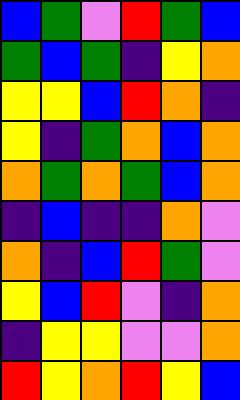[["blue", "green", "violet", "red", "green", "blue"], ["green", "blue", "green", "indigo", "yellow", "orange"], ["yellow", "yellow", "blue", "red", "orange", "indigo"], ["yellow", "indigo", "green", "orange", "blue", "orange"], ["orange", "green", "orange", "green", "blue", "orange"], ["indigo", "blue", "indigo", "indigo", "orange", "violet"], ["orange", "indigo", "blue", "red", "green", "violet"], ["yellow", "blue", "red", "violet", "indigo", "orange"], ["indigo", "yellow", "yellow", "violet", "violet", "orange"], ["red", "yellow", "orange", "red", "yellow", "blue"]]